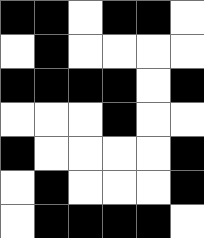[["black", "black", "white", "black", "black", "white"], ["white", "black", "white", "white", "white", "white"], ["black", "black", "black", "black", "white", "black"], ["white", "white", "white", "black", "white", "white"], ["black", "white", "white", "white", "white", "black"], ["white", "black", "white", "white", "white", "black"], ["white", "black", "black", "black", "black", "white"]]